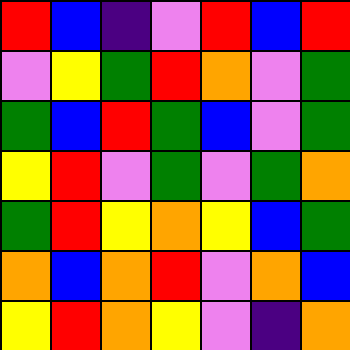[["red", "blue", "indigo", "violet", "red", "blue", "red"], ["violet", "yellow", "green", "red", "orange", "violet", "green"], ["green", "blue", "red", "green", "blue", "violet", "green"], ["yellow", "red", "violet", "green", "violet", "green", "orange"], ["green", "red", "yellow", "orange", "yellow", "blue", "green"], ["orange", "blue", "orange", "red", "violet", "orange", "blue"], ["yellow", "red", "orange", "yellow", "violet", "indigo", "orange"]]